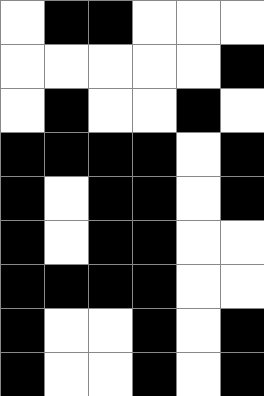[["white", "black", "black", "white", "white", "white"], ["white", "white", "white", "white", "white", "black"], ["white", "black", "white", "white", "black", "white"], ["black", "black", "black", "black", "white", "black"], ["black", "white", "black", "black", "white", "black"], ["black", "white", "black", "black", "white", "white"], ["black", "black", "black", "black", "white", "white"], ["black", "white", "white", "black", "white", "black"], ["black", "white", "white", "black", "white", "black"]]